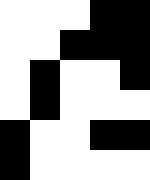[["white", "white", "white", "black", "black"], ["white", "white", "black", "black", "black"], ["white", "black", "white", "white", "black"], ["white", "black", "white", "white", "white"], ["black", "white", "white", "black", "black"], ["black", "white", "white", "white", "white"]]